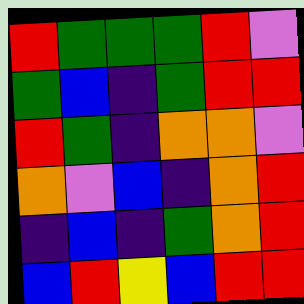[["red", "green", "green", "green", "red", "violet"], ["green", "blue", "indigo", "green", "red", "red"], ["red", "green", "indigo", "orange", "orange", "violet"], ["orange", "violet", "blue", "indigo", "orange", "red"], ["indigo", "blue", "indigo", "green", "orange", "red"], ["blue", "red", "yellow", "blue", "red", "red"]]